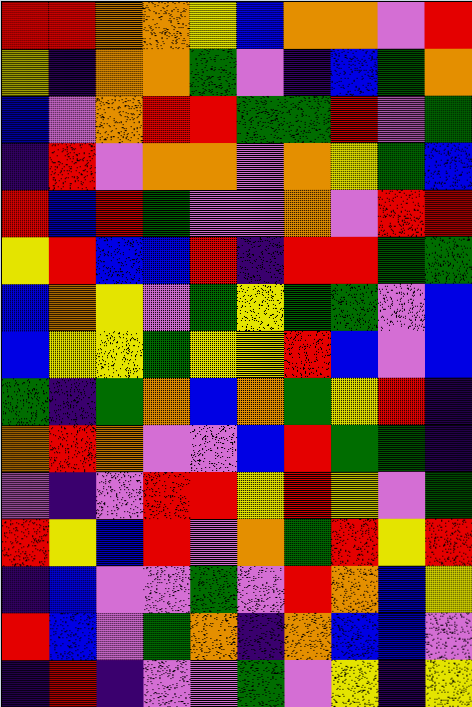[["red", "red", "orange", "orange", "yellow", "blue", "orange", "orange", "violet", "red"], ["yellow", "indigo", "orange", "orange", "green", "violet", "indigo", "blue", "green", "orange"], ["blue", "violet", "orange", "red", "red", "green", "green", "red", "violet", "green"], ["indigo", "red", "violet", "orange", "orange", "violet", "orange", "yellow", "green", "blue"], ["red", "blue", "red", "green", "violet", "violet", "orange", "violet", "red", "red"], ["yellow", "red", "blue", "blue", "red", "indigo", "red", "red", "green", "green"], ["blue", "orange", "yellow", "violet", "green", "yellow", "green", "green", "violet", "blue"], ["blue", "yellow", "yellow", "green", "yellow", "yellow", "red", "blue", "violet", "blue"], ["green", "indigo", "green", "orange", "blue", "orange", "green", "yellow", "red", "indigo"], ["orange", "red", "orange", "violet", "violet", "blue", "red", "green", "green", "indigo"], ["violet", "indigo", "violet", "red", "red", "yellow", "red", "yellow", "violet", "green"], ["red", "yellow", "blue", "red", "violet", "orange", "green", "red", "yellow", "red"], ["indigo", "blue", "violet", "violet", "green", "violet", "red", "orange", "blue", "yellow"], ["red", "blue", "violet", "green", "orange", "indigo", "orange", "blue", "blue", "violet"], ["indigo", "red", "indigo", "violet", "violet", "green", "violet", "yellow", "indigo", "yellow"]]